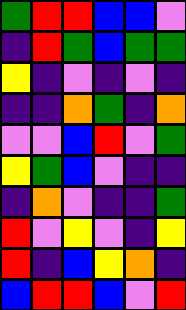[["green", "red", "red", "blue", "blue", "violet"], ["indigo", "red", "green", "blue", "green", "green"], ["yellow", "indigo", "violet", "indigo", "violet", "indigo"], ["indigo", "indigo", "orange", "green", "indigo", "orange"], ["violet", "violet", "blue", "red", "violet", "green"], ["yellow", "green", "blue", "violet", "indigo", "indigo"], ["indigo", "orange", "violet", "indigo", "indigo", "green"], ["red", "violet", "yellow", "violet", "indigo", "yellow"], ["red", "indigo", "blue", "yellow", "orange", "indigo"], ["blue", "red", "red", "blue", "violet", "red"]]